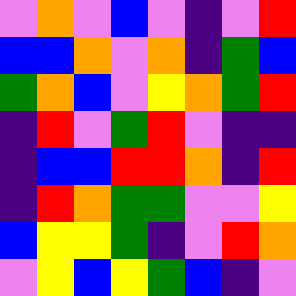[["violet", "orange", "violet", "blue", "violet", "indigo", "violet", "red"], ["blue", "blue", "orange", "violet", "orange", "indigo", "green", "blue"], ["green", "orange", "blue", "violet", "yellow", "orange", "green", "red"], ["indigo", "red", "violet", "green", "red", "violet", "indigo", "indigo"], ["indigo", "blue", "blue", "red", "red", "orange", "indigo", "red"], ["indigo", "red", "orange", "green", "green", "violet", "violet", "yellow"], ["blue", "yellow", "yellow", "green", "indigo", "violet", "red", "orange"], ["violet", "yellow", "blue", "yellow", "green", "blue", "indigo", "violet"]]